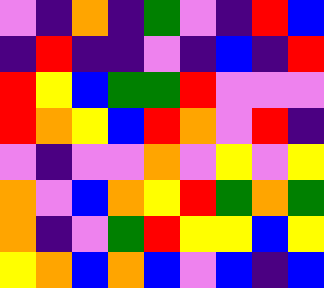[["violet", "indigo", "orange", "indigo", "green", "violet", "indigo", "red", "blue"], ["indigo", "red", "indigo", "indigo", "violet", "indigo", "blue", "indigo", "red"], ["red", "yellow", "blue", "green", "green", "red", "violet", "violet", "violet"], ["red", "orange", "yellow", "blue", "red", "orange", "violet", "red", "indigo"], ["violet", "indigo", "violet", "violet", "orange", "violet", "yellow", "violet", "yellow"], ["orange", "violet", "blue", "orange", "yellow", "red", "green", "orange", "green"], ["orange", "indigo", "violet", "green", "red", "yellow", "yellow", "blue", "yellow"], ["yellow", "orange", "blue", "orange", "blue", "violet", "blue", "indigo", "blue"]]